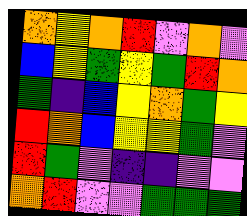[["orange", "yellow", "orange", "red", "violet", "orange", "violet"], ["blue", "yellow", "green", "yellow", "green", "red", "orange"], ["green", "indigo", "blue", "yellow", "orange", "green", "yellow"], ["red", "orange", "blue", "yellow", "yellow", "green", "violet"], ["red", "green", "violet", "indigo", "indigo", "violet", "violet"], ["orange", "red", "violet", "violet", "green", "green", "green"]]